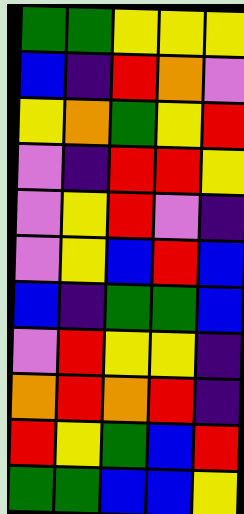[["green", "green", "yellow", "yellow", "yellow"], ["blue", "indigo", "red", "orange", "violet"], ["yellow", "orange", "green", "yellow", "red"], ["violet", "indigo", "red", "red", "yellow"], ["violet", "yellow", "red", "violet", "indigo"], ["violet", "yellow", "blue", "red", "blue"], ["blue", "indigo", "green", "green", "blue"], ["violet", "red", "yellow", "yellow", "indigo"], ["orange", "red", "orange", "red", "indigo"], ["red", "yellow", "green", "blue", "red"], ["green", "green", "blue", "blue", "yellow"]]